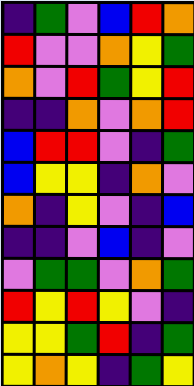[["indigo", "green", "violet", "blue", "red", "orange"], ["red", "violet", "violet", "orange", "yellow", "green"], ["orange", "violet", "red", "green", "yellow", "red"], ["indigo", "indigo", "orange", "violet", "orange", "red"], ["blue", "red", "red", "violet", "indigo", "green"], ["blue", "yellow", "yellow", "indigo", "orange", "violet"], ["orange", "indigo", "yellow", "violet", "indigo", "blue"], ["indigo", "indigo", "violet", "blue", "indigo", "violet"], ["violet", "green", "green", "violet", "orange", "green"], ["red", "yellow", "red", "yellow", "violet", "indigo"], ["yellow", "yellow", "green", "red", "indigo", "green"], ["yellow", "orange", "yellow", "indigo", "green", "yellow"]]